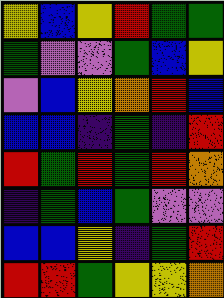[["yellow", "blue", "yellow", "red", "green", "green"], ["green", "violet", "violet", "green", "blue", "yellow"], ["violet", "blue", "yellow", "orange", "red", "blue"], ["blue", "blue", "indigo", "green", "indigo", "red"], ["red", "green", "red", "green", "red", "orange"], ["indigo", "green", "blue", "green", "violet", "violet"], ["blue", "blue", "yellow", "indigo", "green", "red"], ["red", "red", "green", "yellow", "yellow", "orange"]]